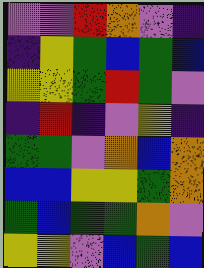[["violet", "violet", "red", "orange", "violet", "indigo"], ["indigo", "yellow", "green", "blue", "green", "blue"], ["yellow", "yellow", "green", "red", "green", "violet"], ["indigo", "red", "indigo", "violet", "yellow", "indigo"], ["green", "green", "violet", "orange", "blue", "orange"], ["blue", "blue", "yellow", "yellow", "green", "orange"], ["green", "blue", "green", "green", "orange", "violet"], ["yellow", "yellow", "violet", "blue", "green", "blue"]]